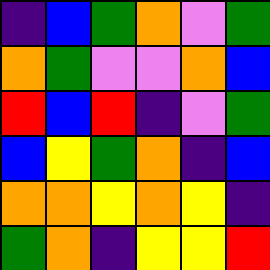[["indigo", "blue", "green", "orange", "violet", "green"], ["orange", "green", "violet", "violet", "orange", "blue"], ["red", "blue", "red", "indigo", "violet", "green"], ["blue", "yellow", "green", "orange", "indigo", "blue"], ["orange", "orange", "yellow", "orange", "yellow", "indigo"], ["green", "orange", "indigo", "yellow", "yellow", "red"]]